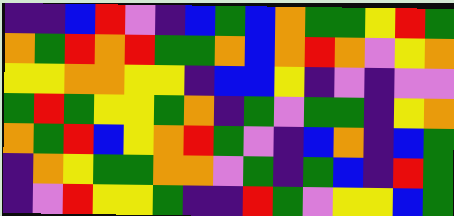[["indigo", "indigo", "blue", "red", "violet", "indigo", "blue", "green", "blue", "orange", "green", "green", "yellow", "red", "green"], ["orange", "green", "red", "orange", "red", "green", "green", "orange", "blue", "orange", "red", "orange", "violet", "yellow", "orange"], ["yellow", "yellow", "orange", "orange", "yellow", "yellow", "indigo", "blue", "blue", "yellow", "indigo", "violet", "indigo", "violet", "violet"], ["green", "red", "green", "yellow", "yellow", "green", "orange", "indigo", "green", "violet", "green", "green", "indigo", "yellow", "orange"], ["orange", "green", "red", "blue", "yellow", "orange", "red", "green", "violet", "indigo", "blue", "orange", "indigo", "blue", "green"], ["indigo", "orange", "yellow", "green", "green", "orange", "orange", "violet", "green", "indigo", "green", "blue", "indigo", "red", "green"], ["indigo", "violet", "red", "yellow", "yellow", "green", "indigo", "indigo", "red", "green", "violet", "yellow", "yellow", "blue", "green"]]